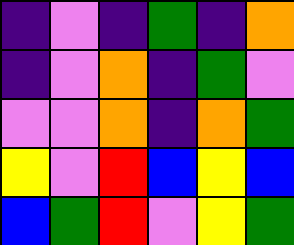[["indigo", "violet", "indigo", "green", "indigo", "orange"], ["indigo", "violet", "orange", "indigo", "green", "violet"], ["violet", "violet", "orange", "indigo", "orange", "green"], ["yellow", "violet", "red", "blue", "yellow", "blue"], ["blue", "green", "red", "violet", "yellow", "green"]]